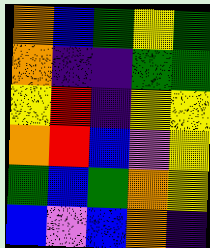[["orange", "blue", "green", "yellow", "green"], ["orange", "indigo", "indigo", "green", "green"], ["yellow", "red", "indigo", "yellow", "yellow"], ["orange", "red", "blue", "violet", "yellow"], ["green", "blue", "green", "orange", "yellow"], ["blue", "violet", "blue", "orange", "indigo"]]